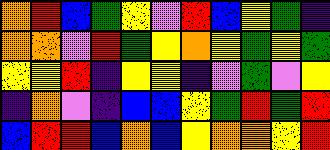[["orange", "red", "blue", "green", "yellow", "violet", "red", "blue", "yellow", "green", "indigo"], ["orange", "orange", "violet", "red", "green", "yellow", "orange", "yellow", "green", "yellow", "green"], ["yellow", "yellow", "red", "indigo", "yellow", "yellow", "indigo", "violet", "green", "violet", "yellow"], ["indigo", "orange", "violet", "indigo", "blue", "blue", "yellow", "green", "red", "green", "red"], ["blue", "red", "red", "blue", "orange", "blue", "yellow", "orange", "orange", "yellow", "red"]]